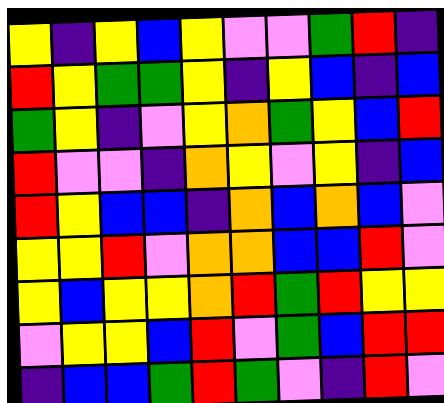[["yellow", "indigo", "yellow", "blue", "yellow", "violet", "violet", "green", "red", "indigo"], ["red", "yellow", "green", "green", "yellow", "indigo", "yellow", "blue", "indigo", "blue"], ["green", "yellow", "indigo", "violet", "yellow", "orange", "green", "yellow", "blue", "red"], ["red", "violet", "violet", "indigo", "orange", "yellow", "violet", "yellow", "indigo", "blue"], ["red", "yellow", "blue", "blue", "indigo", "orange", "blue", "orange", "blue", "violet"], ["yellow", "yellow", "red", "violet", "orange", "orange", "blue", "blue", "red", "violet"], ["yellow", "blue", "yellow", "yellow", "orange", "red", "green", "red", "yellow", "yellow"], ["violet", "yellow", "yellow", "blue", "red", "violet", "green", "blue", "red", "red"], ["indigo", "blue", "blue", "green", "red", "green", "violet", "indigo", "red", "violet"]]